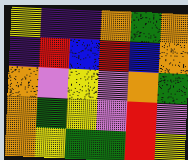[["yellow", "indigo", "indigo", "orange", "green", "orange"], ["indigo", "red", "blue", "red", "blue", "orange"], ["orange", "violet", "yellow", "violet", "orange", "green"], ["orange", "green", "yellow", "violet", "red", "violet"], ["orange", "yellow", "green", "green", "red", "yellow"]]